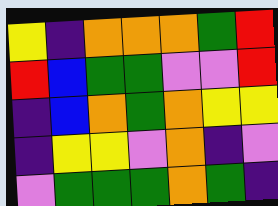[["yellow", "indigo", "orange", "orange", "orange", "green", "red"], ["red", "blue", "green", "green", "violet", "violet", "red"], ["indigo", "blue", "orange", "green", "orange", "yellow", "yellow"], ["indigo", "yellow", "yellow", "violet", "orange", "indigo", "violet"], ["violet", "green", "green", "green", "orange", "green", "indigo"]]